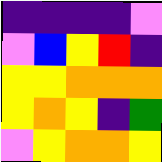[["indigo", "indigo", "indigo", "indigo", "violet"], ["violet", "blue", "yellow", "red", "indigo"], ["yellow", "yellow", "orange", "orange", "orange"], ["yellow", "orange", "yellow", "indigo", "green"], ["violet", "yellow", "orange", "orange", "yellow"]]